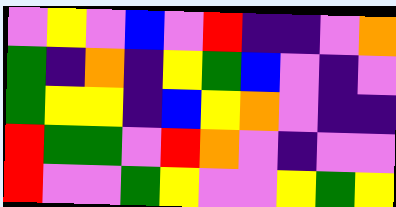[["violet", "yellow", "violet", "blue", "violet", "red", "indigo", "indigo", "violet", "orange"], ["green", "indigo", "orange", "indigo", "yellow", "green", "blue", "violet", "indigo", "violet"], ["green", "yellow", "yellow", "indigo", "blue", "yellow", "orange", "violet", "indigo", "indigo"], ["red", "green", "green", "violet", "red", "orange", "violet", "indigo", "violet", "violet"], ["red", "violet", "violet", "green", "yellow", "violet", "violet", "yellow", "green", "yellow"]]